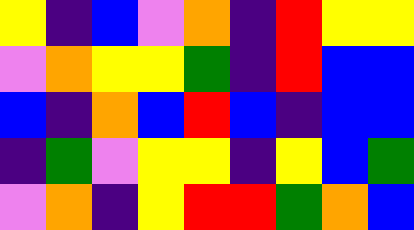[["yellow", "indigo", "blue", "violet", "orange", "indigo", "red", "yellow", "yellow"], ["violet", "orange", "yellow", "yellow", "green", "indigo", "red", "blue", "blue"], ["blue", "indigo", "orange", "blue", "red", "blue", "indigo", "blue", "blue"], ["indigo", "green", "violet", "yellow", "yellow", "indigo", "yellow", "blue", "green"], ["violet", "orange", "indigo", "yellow", "red", "red", "green", "orange", "blue"]]